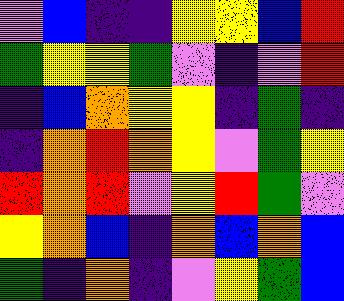[["violet", "blue", "indigo", "indigo", "yellow", "yellow", "blue", "red"], ["green", "yellow", "yellow", "green", "violet", "indigo", "violet", "red"], ["indigo", "blue", "orange", "yellow", "yellow", "indigo", "green", "indigo"], ["indigo", "orange", "red", "orange", "yellow", "violet", "green", "yellow"], ["red", "orange", "red", "violet", "yellow", "red", "green", "violet"], ["yellow", "orange", "blue", "indigo", "orange", "blue", "orange", "blue"], ["green", "indigo", "orange", "indigo", "violet", "yellow", "green", "blue"]]